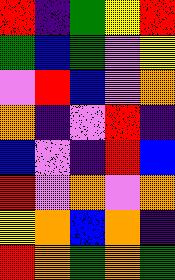[["red", "indigo", "green", "yellow", "red"], ["green", "blue", "green", "violet", "yellow"], ["violet", "red", "blue", "violet", "orange"], ["orange", "indigo", "violet", "red", "indigo"], ["blue", "violet", "indigo", "red", "blue"], ["red", "violet", "orange", "violet", "orange"], ["yellow", "orange", "blue", "orange", "indigo"], ["red", "orange", "green", "orange", "green"]]